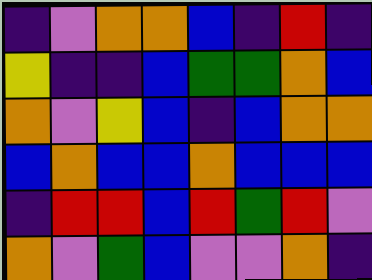[["indigo", "violet", "orange", "orange", "blue", "indigo", "red", "indigo"], ["yellow", "indigo", "indigo", "blue", "green", "green", "orange", "blue"], ["orange", "violet", "yellow", "blue", "indigo", "blue", "orange", "orange"], ["blue", "orange", "blue", "blue", "orange", "blue", "blue", "blue"], ["indigo", "red", "red", "blue", "red", "green", "red", "violet"], ["orange", "violet", "green", "blue", "violet", "violet", "orange", "indigo"]]